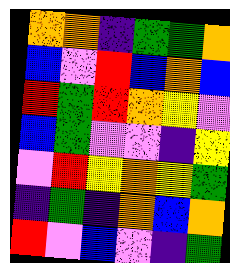[["orange", "orange", "indigo", "green", "green", "orange"], ["blue", "violet", "red", "blue", "orange", "blue"], ["red", "green", "red", "orange", "yellow", "violet"], ["blue", "green", "violet", "violet", "indigo", "yellow"], ["violet", "red", "yellow", "orange", "yellow", "green"], ["indigo", "green", "indigo", "orange", "blue", "orange"], ["red", "violet", "blue", "violet", "indigo", "green"]]